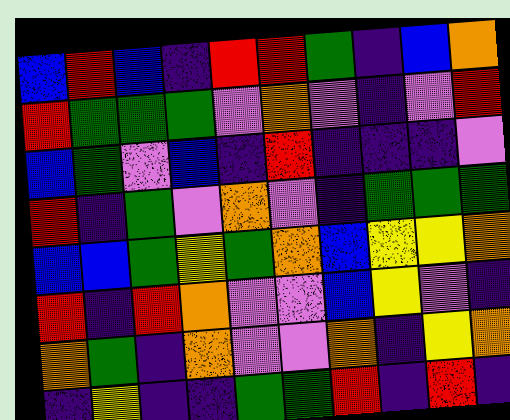[["blue", "red", "blue", "indigo", "red", "red", "green", "indigo", "blue", "orange"], ["red", "green", "green", "green", "violet", "orange", "violet", "indigo", "violet", "red"], ["blue", "green", "violet", "blue", "indigo", "red", "indigo", "indigo", "indigo", "violet"], ["red", "indigo", "green", "violet", "orange", "violet", "indigo", "green", "green", "green"], ["blue", "blue", "green", "yellow", "green", "orange", "blue", "yellow", "yellow", "orange"], ["red", "indigo", "red", "orange", "violet", "violet", "blue", "yellow", "violet", "indigo"], ["orange", "green", "indigo", "orange", "violet", "violet", "orange", "indigo", "yellow", "orange"], ["indigo", "yellow", "indigo", "indigo", "green", "green", "red", "indigo", "red", "indigo"]]